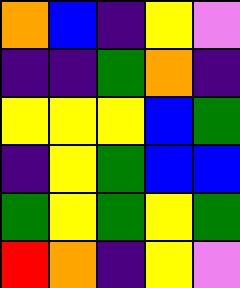[["orange", "blue", "indigo", "yellow", "violet"], ["indigo", "indigo", "green", "orange", "indigo"], ["yellow", "yellow", "yellow", "blue", "green"], ["indigo", "yellow", "green", "blue", "blue"], ["green", "yellow", "green", "yellow", "green"], ["red", "orange", "indigo", "yellow", "violet"]]